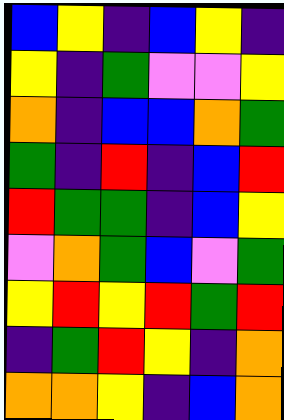[["blue", "yellow", "indigo", "blue", "yellow", "indigo"], ["yellow", "indigo", "green", "violet", "violet", "yellow"], ["orange", "indigo", "blue", "blue", "orange", "green"], ["green", "indigo", "red", "indigo", "blue", "red"], ["red", "green", "green", "indigo", "blue", "yellow"], ["violet", "orange", "green", "blue", "violet", "green"], ["yellow", "red", "yellow", "red", "green", "red"], ["indigo", "green", "red", "yellow", "indigo", "orange"], ["orange", "orange", "yellow", "indigo", "blue", "orange"]]